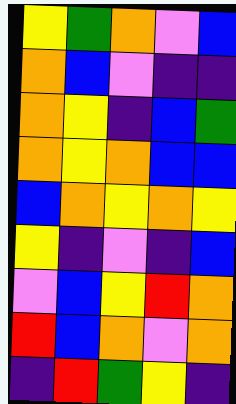[["yellow", "green", "orange", "violet", "blue"], ["orange", "blue", "violet", "indigo", "indigo"], ["orange", "yellow", "indigo", "blue", "green"], ["orange", "yellow", "orange", "blue", "blue"], ["blue", "orange", "yellow", "orange", "yellow"], ["yellow", "indigo", "violet", "indigo", "blue"], ["violet", "blue", "yellow", "red", "orange"], ["red", "blue", "orange", "violet", "orange"], ["indigo", "red", "green", "yellow", "indigo"]]